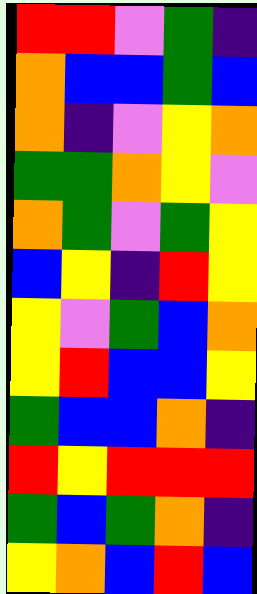[["red", "red", "violet", "green", "indigo"], ["orange", "blue", "blue", "green", "blue"], ["orange", "indigo", "violet", "yellow", "orange"], ["green", "green", "orange", "yellow", "violet"], ["orange", "green", "violet", "green", "yellow"], ["blue", "yellow", "indigo", "red", "yellow"], ["yellow", "violet", "green", "blue", "orange"], ["yellow", "red", "blue", "blue", "yellow"], ["green", "blue", "blue", "orange", "indigo"], ["red", "yellow", "red", "red", "red"], ["green", "blue", "green", "orange", "indigo"], ["yellow", "orange", "blue", "red", "blue"]]